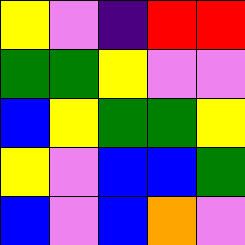[["yellow", "violet", "indigo", "red", "red"], ["green", "green", "yellow", "violet", "violet"], ["blue", "yellow", "green", "green", "yellow"], ["yellow", "violet", "blue", "blue", "green"], ["blue", "violet", "blue", "orange", "violet"]]